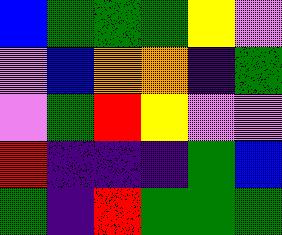[["blue", "green", "green", "green", "yellow", "violet"], ["violet", "blue", "orange", "orange", "indigo", "green"], ["violet", "green", "red", "yellow", "violet", "violet"], ["red", "indigo", "indigo", "indigo", "green", "blue"], ["green", "indigo", "red", "green", "green", "green"]]